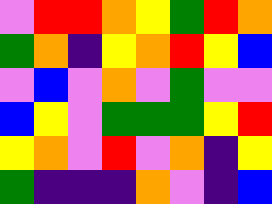[["violet", "red", "red", "orange", "yellow", "green", "red", "orange"], ["green", "orange", "indigo", "yellow", "orange", "red", "yellow", "blue"], ["violet", "blue", "violet", "orange", "violet", "green", "violet", "violet"], ["blue", "yellow", "violet", "green", "green", "green", "yellow", "red"], ["yellow", "orange", "violet", "red", "violet", "orange", "indigo", "yellow"], ["green", "indigo", "indigo", "indigo", "orange", "violet", "indigo", "blue"]]